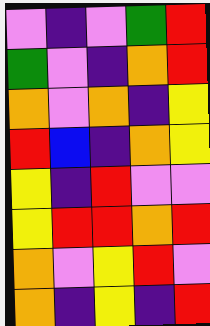[["violet", "indigo", "violet", "green", "red"], ["green", "violet", "indigo", "orange", "red"], ["orange", "violet", "orange", "indigo", "yellow"], ["red", "blue", "indigo", "orange", "yellow"], ["yellow", "indigo", "red", "violet", "violet"], ["yellow", "red", "red", "orange", "red"], ["orange", "violet", "yellow", "red", "violet"], ["orange", "indigo", "yellow", "indigo", "red"]]